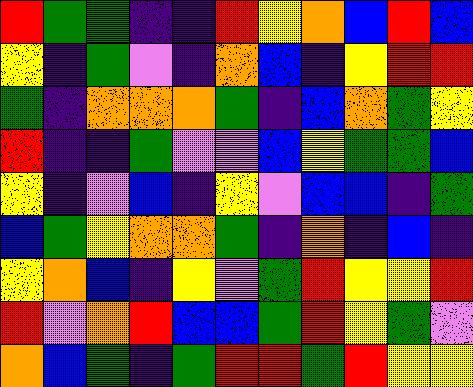[["red", "green", "green", "indigo", "indigo", "red", "yellow", "orange", "blue", "red", "blue"], ["yellow", "indigo", "green", "violet", "indigo", "orange", "blue", "indigo", "yellow", "red", "red"], ["green", "indigo", "orange", "orange", "orange", "green", "indigo", "blue", "orange", "green", "yellow"], ["red", "indigo", "indigo", "green", "violet", "violet", "blue", "yellow", "green", "green", "blue"], ["yellow", "indigo", "violet", "blue", "indigo", "yellow", "violet", "blue", "blue", "indigo", "green"], ["blue", "green", "yellow", "orange", "orange", "green", "indigo", "orange", "indigo", "blue", "indigo"], ["yellow", "orange", "blue", "indigo", "yellow", "violet", "green", "red", "yellow", "yellow", "red"], ["red", "violet", "orange", "red", "blue", "blue", "green", "red", "yellow", "green", "violet"], ["orange", "blue", "green", "indigo", "green", "red", "red", "green", "red", "yellow", "yellow"]]